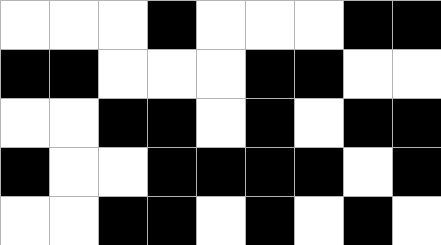[["white", "white", "white", "black", "white", "white", "white", "black", "black"], ["black", "black", "white", "white", "white", "black", "black", "white", "white"], ["white", "white", "black", "black", "white", "black", "white", "black", "black"], ["black", "white", "white", "black", "black", "black", "black", "white", "black"], ["white", "white", "black", "black", "white", "black", "white", "black", "white"]]